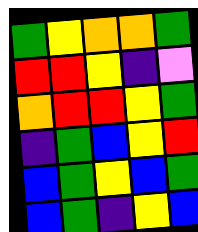[["green", "yellow", "orange", "orange", "green"], ["red", "red", "yellow", "indigo", "violet"], ["orange", "red", "red", "yellow", "green"], ["indigo", "green", "blue", "yellow", "red"], ["blue", "green", "yellow", "blue", "green"], ["blue", "green", "indigo", "yellow", "blue"]]